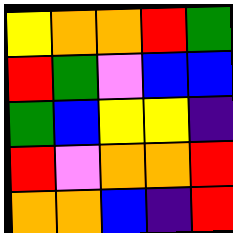[["yellow", "orange", "orange", "red", "green"], ["red", "green", "violet", "blue", "blue"], ["green", "blue", "yellow", "yellow", "indigo"], ["red", "violet", "orange", "orange", "red"], ["orange", "orange", "blue", "indigo", "red"]]